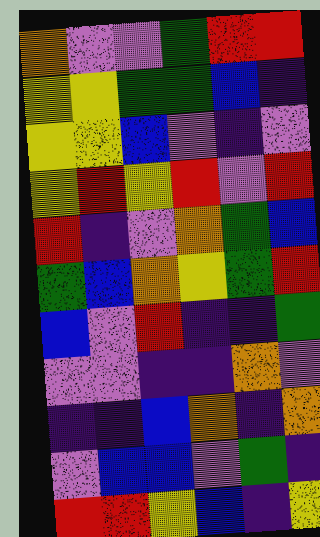[["orange", "violet", "violet", "green", "red", "red"], ["yellow", "yellow", "green", "green", "blue", "indigo"], ["yellow", "yellow", "blue", "violet", "indigo", "violet"], ["yellow", "red", "yellow", "red", "violet", "red"], ["red", "indigo", "violet", "orange", "green", "blue"], ["green", "blue", "orange", "yellow", "green", "red"], ["blue", "violet", "red", "indigo", "indigo", "green"], ["violet", "violet", "indigo", "indigo", "orange", "violet"], ["indigo", "indigo", "blue", "orange", "indigo", "orange"], ["violet", "blue", "blue", "violet", "green", "indigo"], ["red", "red", "yellow", "blue", "indigo", "yellow"]]